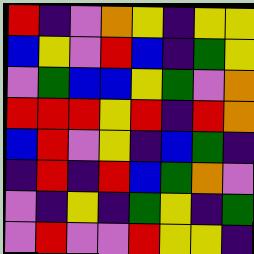[["red", "indigo", "violet", "orange", "yellow", "indigo", "yellow", "yellow"], ["blue", "yellow", "violet", "red", "blue", "indigo", "green", "yellow"], ["violet", "green", "blue", "blue", "yellow", "green", "violet", "orange"], ["red", "red", "red", "yellow", "red", "indigo", "red", "orange"], ["blue", "red", "violet", "yellow", "indigo", "blue", "green", "indigo"], ["indigo", "red", "indigo", "red", "blue", "green", "orange", "violet"], ["violet", "indigo", "yellow", "indigo", "green", "yellow", "indigo", "green"], ["violet", "red", "violet", "violet", "red", "yellow", "yellow", "indigo"]]